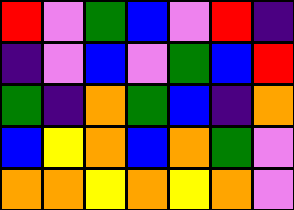[["red", "violet", "green", "blue", "violet", "red", "indigo"], ["indigo", "violet", "blue", "violet", "green", "blue", "red"], ["green", "indigo", "orange", "green", "blue", "indigo", "orange"], ["blue", "yellow", "orange", "blue", "orange", "green", "violet"], ["orange", "orange", "yellow", "orange", "yellow", "orange", "violet"]]